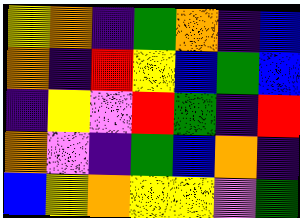[["yellow", "orange", "indigo", "green", "orange", "indigo", "blue"], ["orange", "indigo", "red", "yellow", "blue", "green", "blue"], ["indigo", "yellow", "violet", "red", "green", "indigo", "red"], ["orange", "violet", "indigo", "green", "blue", "orange", "indigo"], ["blue", "yellow", "orange", "yellow", "yellow", "violet", "green"]]